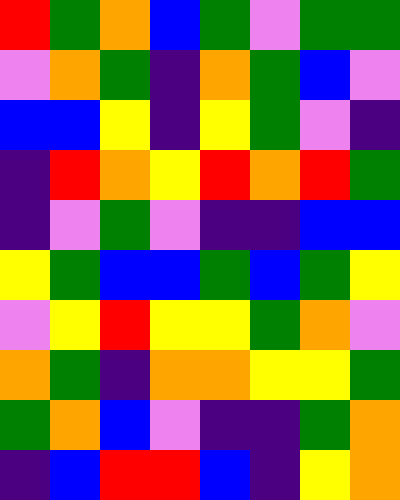[["red", "green", "orange", "blue", "green", "violet", "green", "green"], ["violet", "orange", "green", "indigo", "orange", "green", "blue", "violet"], ["blue", "blue", "yellow", "indigo", "yellow", "green", "violet", "indigo"], ["indigo", "red", "orange", "yellow", "red", "orange", "red", "green"], ["indigo", "violet", "green", "violet", "indigo", "indigo", "blue", "blue"], ["yellow", "green", "blue", "blue", "green", "blue", "green", "yellow"], ["violet", "yellow", "red", "yellow", "yellow", "green", "orange", "violet"], ["orange", "green", "indigo", "orange", "orange", "yellow", "yellow", "green"], ["green", "orange", "blue", "violet", "indigo", "indigo", "green", "orange"], ["indigo", "blue", "red", "red", "blue", "indigo", "yellow", "orange"]]